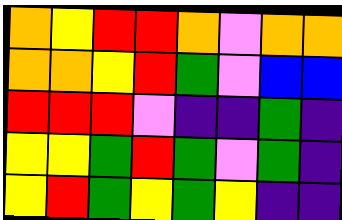[["orange", "yellow", "red", "red", "orange", "violet", "orange", "orange"], ["orange", "orange", "yellow", "red", "green", "violet", "blue", "blue"], ["red", "red", "red", "violet", "indigo", "indigo", "green", "indigo"], ["yellow", "yellow", "green", "red", "green", "violet", "green", "indigo"], ["yellow", "red", "green", "yellow", "green", "yellow", "indigo", "indigo"]]